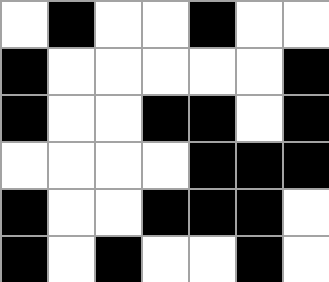[["white", "black", "white", "white", "black", "white", "white"], ["black", "white", "white", "white", "white", "white", "black"], ["black", "white", "white", "black", "black", "white", "black"], ["white", "white", "white", "white", "black", "black", "black"], ["black", "white", "white", "black", "black", "black", "white"], ["black", "white", "black", "white", "white", "black", "white"]]